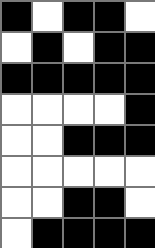[["black", "white", "black", "black", "white"], ["white", "black", "white", "black", "black"], ["black", "black", "black", "black", "black"], ["white", "white", "white", "white", "black"], ["white", "white", "black", "black", "black"], ["white", "white", "white", "white", "white"], ["white", "white", "black", "black", "white"], ["white", "black", "black", "black", "black"]]